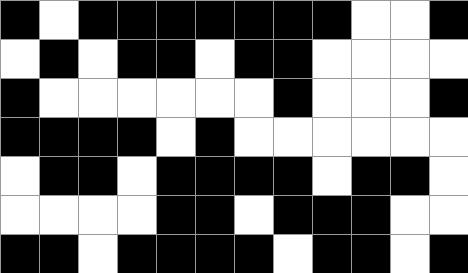[["black", "white", "black", "black", "black", "black", "black", "black", "black", "white", "white", "black"], ["white", "black", "white", "black", "black", "white", "black", "black", "white", "white", "white", "white"], ["black", "white", "white", "white", "white", "white", "white", "black", "white", "white", "white", "black"], ["black", "black", "black", "black", "white", "black", "white", "white", "white", "white", "white", "white"], ["white", "black", "black", "white", "black", "black", "black", "black", "white", "black", "black", "white"], ["white", "white", "white", "white", "black", "black", "white", "black", "black", "black", "white", "white"], ["black", "black", "white", "black", "black", "black", "black", "white", "black", "black", "white", "black"]]